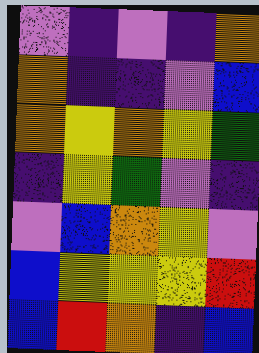[["violet", "indigo", "violet", "indigo", "orange"], ["orange", "indigo", "indigo", "violet", "blue"], ["orange", "yellow", "orange", "yellow", "green"], ["indigo", "yellow", "green", "violet", "indigo"], ["violet", "blue", "orange", "yellow", "violet"], ["blue", "yellow", "yellow", "yellow", "red"], ["blue", "red", "orange", "indigo", "blue"]]